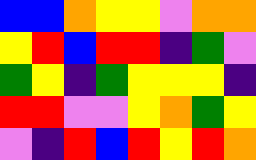[["blue", "blue", "orange", "yellow", "yellow", "violet", "orange", "orange"], ["yellow", "red", "blue", "red", "red", "indigo", "green", "violet"], ["green", "yellow", "indigo", "green", "yellow", "yellow", "yellow", "indigo"], ["red", "red", "violet", "violet", "yellow", "orange", "green", "yellow"], ["violet", "indigo", "red", "blue", "red", "yellow", "red", "orange"]]